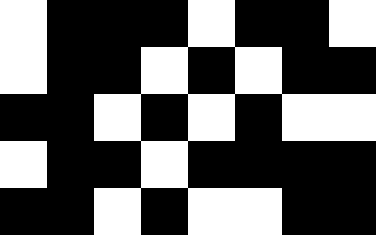[["white", "black", "black", "black", "white", "black", "black", "white"], ["white", "black", "black", "white", "black", "white", "black", "black"], ["black", "black", "white", "black", "white", "black", "white", "white"], ["white", "black", "black", "white", "black", "black", "black", "black"], ["black", "black", "white", "black", "white", "white", "black", "black"]]